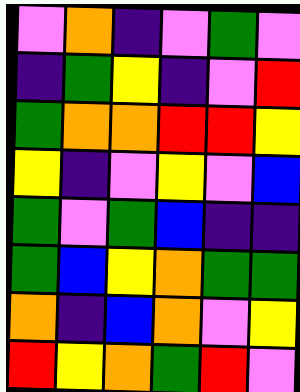[["violet", "orange", "indigo", "violet", "green", "violet"], ["indigo", "green", "yellow", "indigo", "violet", "red"], ["green", "orange", "orange", "red", "red", "yellow"], ["yellow", "indigo", "violet", "yellow", "violet", "blue"], ["green", "violet", "green", "blue", "indigo", "indigo"], ["green", "blue", "yellow", "orange", "green", "green"], ["orange", "indigo", "blue", "orange", "violet", "yellow"], ["red", "yellow", "orange", "green", "red", "violet"]]